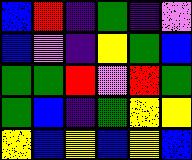[["blue", "red", "indigo", "green", "indigo", "violet"], ["blue", "violet", "indigo", "yellow", "green", "blue"], ["green", "green", "red", "violet", "red", "green"], ["green", "blue", "indigo", "green", "yellow", "yellow"], ["yellow", "blue", "yellow", "blue", "yellow", "blue"]]